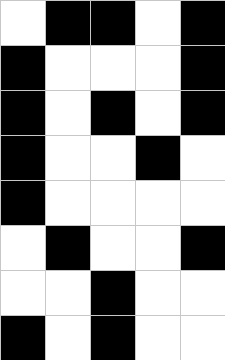[["white", "black", "black", "white", "black"], ["black", "white", "white", "white", "black"], ["black", "white", "black", "white", "black"], ["black", "white", "white", "black", "white"], ["black", "white", "white", "white", "white"], ["white", "black", "white", "white", "black"], ["white", "white", "black", "white", "white"], ["black", "white", "black", "white", "white"]]